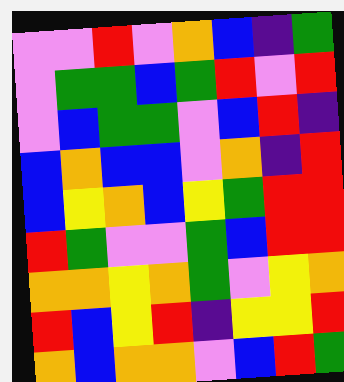[["violet", "violet", "red", "violet", "orange", "blue", "indigo", "green"], ["violet", "green", "green", "blue", "green", "red", "violet", "red"], ["violet", "blue", "green", "green", "violet", "blue", "red", "indigo"], ["blue", "orange", "blue", "blue", "violet", "orange", "indigo", "red"], ["blue", "yellow", "orange", "blue", "yellow", "green", "red", "red"], ["red", "green", "violet", "violet", "green", "blue", "red", "red"], ["orange", "orange", "yellow", "orange", "green", "violet", "yellow", "orange"], ["red", "blue", "yellow", "red", "indigo", "yellow", "yellow", "red"], ["orange", "blue", "orange", "orange", "violet", "blue", "red", "green"]]